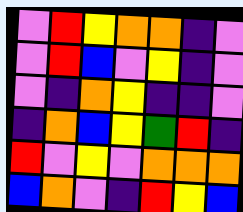[["violet", "red", "yellow", "orange", "orange", "indigo", "violet"], ["violet", "red", "blue", "violet", "yellow", "indigo", "violet"], ["violet", "indigo", "orange", "yellow", "indigo", "indigo", "violet"], ["indigo", "orange", "blue", "yellow", "green", "red", "indigo"], ["red", "violet", "yellow", "violet", "orange", "orange", "orange"], ["blue", "orange", "violet", "indigo", "red", "yellow", "blue"]]